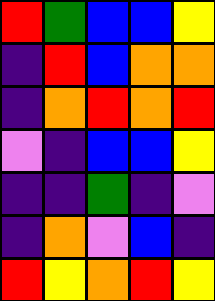[["red", "green", "blue", "blue", "yellow"], ["indigo", "red", "blue", "orange", "orange"], ["indigo", "orange", "red", "orange", "red"], ["violet", "indigo", "blue", "blue", "yellow"], ["indigo", "indigo", "green", "indigo", "violet"], ["indigo", "orange", "violet", "blue", "indigo"], ["red", "yellow", "orange", "red", "yellow"]]